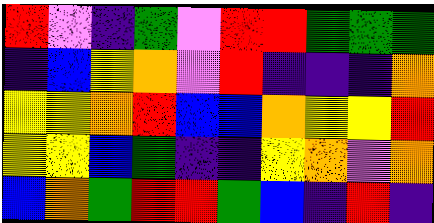[["red", "violet", "indigo", "green", "violet", "red", "red", "green", "green", "green"], ["indigo", "blue", "yellow", "orange", "violet", "red", "indigo", "indigo", "indigo", "orange"], ["yellow", "yellow", "orange", "red", "blue", "blue", "orange", "yellow", "yellow", "red"], ["yellow", "yellow", "blue", "green", "indigo", "indigo", "yellow", "orange", "violet", "orange"], ["blue", "orange", "green", "red", "red", "green", "blue", "indigo", "red", "indigo"]]